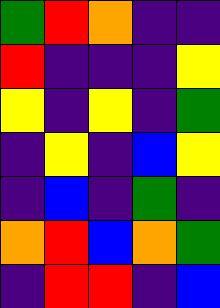[["green", "red", "orange", "indigo", "indigo"], ["red", "indigo", "indigo", "indigo", "yellow"], ["yellow", "indigo", "yellow", "indigo", "green"], ["indigo", "yellow", "indigo", "blue", "yellow"], ["indigo", "blue", "indigo", "green", "indigo"], ["orange", "red", "blue", "orange", "green"], ["indigo", "red", "red", "indigo", "blue"]]